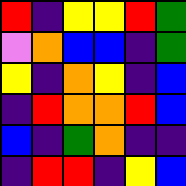[["red", "indigo", "yellow", "yellow", "red", "green"], ["violet", "orange", "blue", "blue", "indigo", "green"], ["yellow", "indigo", "orange", "yellow", "indigo", "blue"], ["indigo", "red", "orange", "orange", "red", "blue"], ["blue", "indigo", "green", "orange", "indigo", "indigo"], ["indigo", "red", "red", "indigo", "yellow", "blue"]]